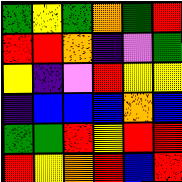[["green", "yellow", "green", "orange", "green", "red"], ["red", "red", "orange", "indigo", "violet", "green"], ["yellow", "indigo", "violet", "red", "yellow", "yellow"], ["indigo", "blue", "blue", "blue", "orange", "blue"], ["green", "green", "red", "yellow", "red", "red"], ["red", "yellow", "orange", "red", "blue", "red"]]